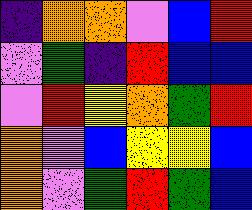[["indigo", "orange", "orange", "violet", "blue", "red"], ["violet", "green", "indigo", "red", "blue", "blue"], ["violet", "red", "yellow", "orange", "green", "red"], ["orange", "violet", "blue", "yellow", "yellow", "blue"], ["orange", "violet", "green", "red", "green", "blue"]]